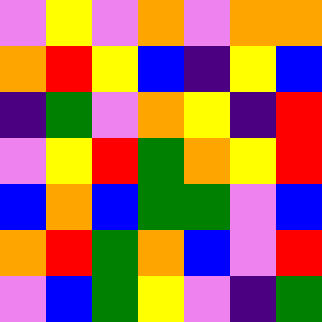[["violet", "yellow", "violet", "orange", "violet", "orange", "orange"], ["orange", "red", "yellow", "blue", "indigo", "yellow", "blue"], ["indigo", "green", "violet", "orange", "yellow", "indigo", "red"], ["violet", "yellow", "red", "green", "orange", "yellow", "red"], ["blue", "orange", "blue", "green", "green", "violet", "blue"], ["orange", "red", "green", "orange", "blue", "violet", "red"], ["violet", "blue", "green", "yellow", "violet", "indigo", "green"]]